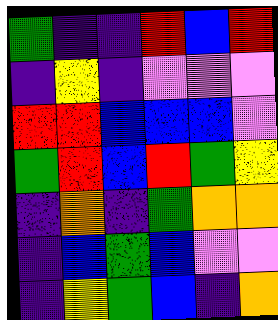[["green", "indigo", "indigo", "red", "blue", "red"], ["indigo", "yellow", "indigo", "violet", "violet", "violet"], ["red", "red", "blue", "blue", "blue", "violet"], ["green", "red", "blue", "red", "green", "yellow"], ["indigo", "orange", "indigo", "green", "orange", "orange"], ["indigo", "blue", "green", "blue", "violet", "violet"], ["indigo", "yellow", "green", "blue", "indigo", "orange"]]